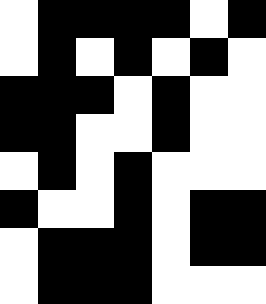[["white", "black", "black", "black", "black", "white", "black"], ["white", "black", "white", "black", "white", "black", "white"], ["black", "black", "black", "white", "black", "white", "white"], ["black", "black", "white", "white", "black", "white", "white"], ["white", "black", "white", "black", "white", "white", "white"], ["black", "white", "white", "black", "white", "black", "black"], ["white", "black", "black", "black", "white", "black", "black"], ["white", "black", "black", "black", "white", "white", "white"]]